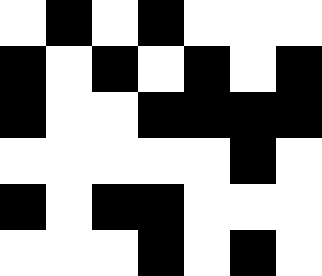[["white", "black", "white", "black", "white", "white", "white"], ["black", "white", "black", "white", "black", "white", "black"], ["black", "white", "white", "black", "black", "black", "black"], ["white", "white", "white", "white", "white", "black", "white"], ["black", "white", "black", "black", "white", "white", "white"], ["white", "white", "white", "black", "white", "black", "white"]]